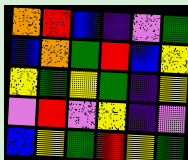[["orange", "red", "blue", "indigo", "violet", "green"], ["blue", "orange", "green", "red", "blue", "yellow"], ["yellow", "green", "yellow", "green", "indigo", "yellow"], ["violet", "red", "violet", "yellow", "indigo", "violet"], ["blue", "yellow", "green", "red", "yellow", "green"]]